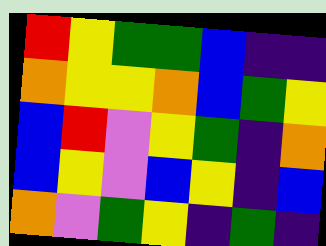[["red", "yellow", "green", "green", "blue", "indigo", "indigo"], ["orange", "yellow", "yellow", "orange", "blue", "green", "yellow"], ["blue", "red", "violet", "yellow", "green", "indigo", "orange"], ["blue", "yellow", "violet", "blue", "yellow", "indigo", "blue"], ["orange", "violet", "green", "yellow", "indigo", "green", "indigo"]]